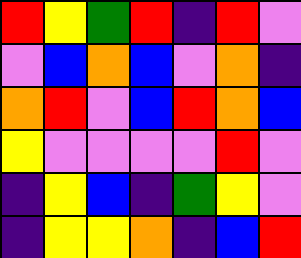[["red", "yellow", "green", "red", "indigo", "red", "violet"], ["violet", "blue", "orange", "blue", "violet", "orange", "indigo"], ["orange", "red", "violet", "blue", "red", "orange", "blue"], ["yellow", "violet", "violet", "violet", "violet", "red", "violet"], ["indigo", "yellow", "blue", "indigo", "green", "yellow", "violet"], ["indigo", "yellow", "yellow", "orange", "indigo", "blue", "red"]]